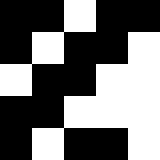[["black", "black", "white", "black", "black"], ["black", "white", "black", "black", "white"], ["white", "black", "black", "white", "white"], ["black", "black", "white", "white", "white"], ["black", "white", "black", "black", "white"]]